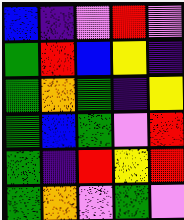[["blue", "indigo", "violet", "red", "violet"], ["green", "red", "blue", "yellow", "indigo"], ["green", "orange", "green", "indigo", "yellow"], ["green", "blue", "green", "violet", "red"], ["green", "indigo", "red", "yellow", "red"], ["green", "orange", "violet", "green", "violet"]]